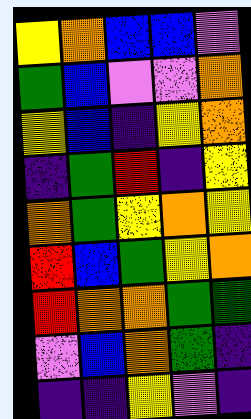[["yellow", "orange", "blue", "blue", "violet"], ["green", "blue", "violet", "violet", "orange"], ["yellow", "blue", "indigo", "yellow", "orange"], ["indigo", "green", "red", "indigo", "yellow"], ["orange", "green", "yellow", "orange", "yellow"], ["red", "blue", "green", "yellow", "orange"], ["red", "orange", "orange", "green", "green"], ["violet", "blue", "orange", "green", "indigo"], ["indigo", "indigo", "yellow", "violet", "indigo"]]